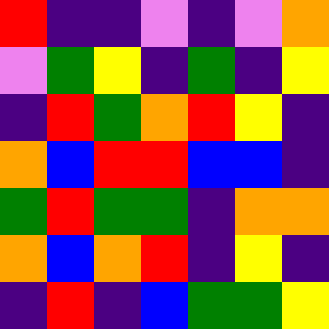[["red", "indigo", "indigo", "violet", "indigo", "violet", "orange"], ["violet", "green", "yellow", "indigo", "green", "indigo", "yellow"], ["indigo", "red", "green", "orange", "red", "yellow", "indigo"], ["orange", "blue", "red", "red", "blue", "blue", "indigo"], ["green", "red", "green", "green", "indigo", "orange", "orange"], ["orange", "blue", "orange", "red", "indigo", "yellow", "indigo"], ["indigo", "red", "indigo", "blue", "green", "green", "yellow"]]